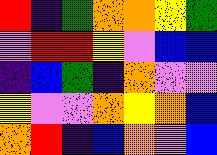[["red", "indigo", "green", "orange", "orange", "yellow", "green"], ["violet", "red", "red", "yellow", "violet", "blue", "blue"], ["indigo", "blue", "green", "indigo", "orange", "violet", "violet"], ["yellow", "violet", "violet", "orange", "yellow", "orange", "blue"], ["orange", "red", "indigo", "blue", "orange", "violet", "blue"]]